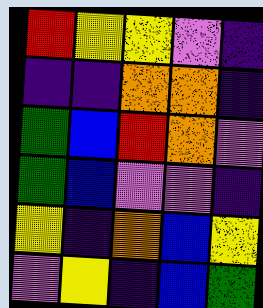[["red", "yellow", "yellow", "violet", "indigo"], ["indigo", "indigo", "orange", "orange", "indigo"], ["green", "blue", "red", "orange", "violet"], ["green", "blue", "violet", "violet", "indigo"], ["yellow", "indigo", "orange", "blue", "yellow"], ["violet", "yellow", "indigo", "blue", "green"]]